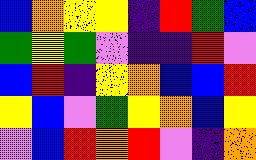[["blue", "orange", "yellow", "yellow", "indigo", "red", "green", "blue"], ["green", "yellow", "green", "violet", "indigo", "indigo", "red", "violet"], ["blue", "red", "indigo", "yellow", "orange", "blue", "blue", "red"], ["yellow", "blue", "violet", "green", "yellow", "orange", "blue", "yellow"], ["violet", "blue", "red", "orange", "red", "violet", "indigo", "orange"]]